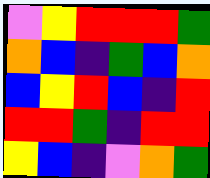[["violet", "yellow", "red", "red", "red", "green"], ["orange", "blue", "indigo", "green", "blue", "orange"], ["blue", "yellow", "red", "blue", "indigo", "red"], ["red", "red", "green", "indigo", "red", "red"], ["yellow", "blue", "indigo", "violet", "orange", "green"]]